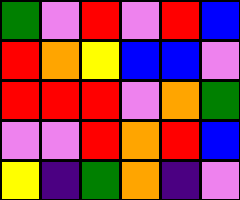[["green", "violet", "red", "violet", "red", "blue"], ["red", "orange", "yellow", "blue", "blue", "violet"], ["red", "red", "red", "violet", "orange", "green"], ["violet", "violet", "red", "orange", "red", "blue"], ["yellow", "indigo", "green", "orange", "indigo", "violet"]]